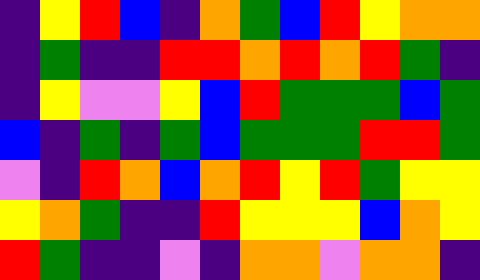[["indigo", "yellow", "red", "blue", "indigo", "orange", "green", "blue", "red", "yellow", "orange", "orange"], ["indigo", "green", "indigo", "indigo", "red", "red", "orange", "red", "orange", "red", "green", "indigo"], ["indigo", "yellow", "violet", "violet", "yellow", "blue", "red", "green", "green", "green", "blue", "green"], ["blue", "indigo", "green", "indigo", "green", "blue", "green", "green", "green", "red", "red", "green"], ["violet", "indigo", "red", "orange", "blue", "orange", "red", "yellow", "red", "green", "yellow", "yellow"], ["yellow", "orange", "green", "indigo", "indigo", "red", "yellow", "yellow", "yellow", "blue", "orange", "yellow"], ["red", "green", "indigo", "indigo", "violet", "indigo", "orange", "orange", "violet", "orange", "orange", "indigo"]]